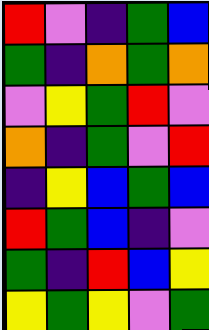[["red", "violet", "indigo", "green", "blue"], ["green", "indigo", "orange", "green", "orange"], ["violet", "yellow", "green", "red", "violet"], ["orange", "indigo", "green", "violet", "red"], ["indigo", "yellow", "blue", "green", "blue"], ["red", "green", "blue", "indigo", "violet"], ["green", "indigo", "red", "blue", "yellow"], ["yellow", "green", "yellow", "violet", "green"]]